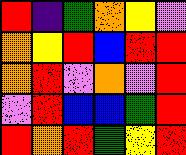[["red", "indigo", "green", "orange", "yellow", "violet"], ["orange", "yellow", "red", "blue", "red", "red"], ["orange", "red", "violet", "orange", "violet", "red"], ["violet", "red", "blue", "blue", "green", "red"], ["red", "orange", "red", "green", "yellow", "red"]]